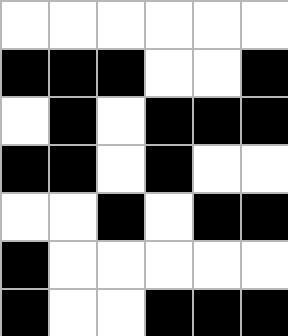[["white", "white", "white", "white", "white", "white"], ["black", "black", "black", "white", "white", "black"], ["white", "black", "white", "black", "black", "black"], ["black", "black", "white", "black", "white", "white"], ["white", "white", "black", "white", "black", "black"], ["black", "white", "white", "white", "white", "white"], ["black", "white", "white", "black", "black", "black"]]